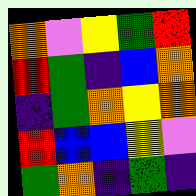[["orange", "violet", "yellow", "green", "red"], ["red", "green", "indigo", "blue", "orange"], ["indigo", "green", "orange", "yellow", "orange"], ["red", "blue", "blue", "yellow", "violet"], ["green", "orange", "indigo", "green", "indigo"]]